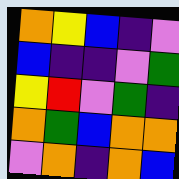[["orange", "yellow", "blue", "indigo", "violet"], ["blue", "indigo", "indigo", "violet", "green"], ["yellow", "red", "violet", "green", "indigo"], ["orange", "green", "blue", "orange", "orange"], ["violet", "orange", "indigo", "orange", "blue"]]